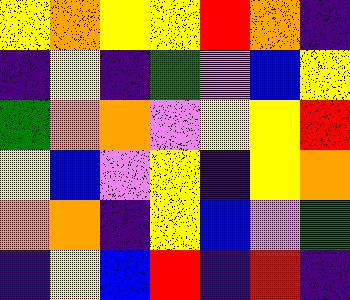[["yellow", "orange", "yellow", "yellow", "red", "orange", "indigo"], ["indigo", "yellow", "indigo", "green", "violet", "blue", "yellow"], ["green", "orange", "orange", "violet", "yellow", "yellow", "red"], ["yellow", "blue", "violet", "yellow", "indigo", "yellow", "orange"], ["orange", "orange", "indigo", "yellow", "blue", "violet", "green"], ["indigo", "yellow", "blue", "red", "indigo", "red", "indigo"]]